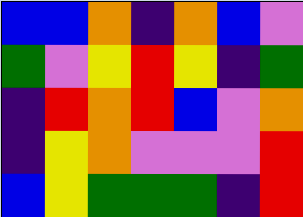[["blue", "blue", "orange", "indigo", "orange", "blue", "violet"], ["green", "violet", "yellow", "red", "yellow", "indigo", "green"], ["indigo", "red", "orange", "red", "blue", "violet", "orange"], ["indigo", "yellow", "orange", "violet", "violet", "violet", "red"], ["blue", "yellow", "green", "green", "green", "indigo", "red"]]